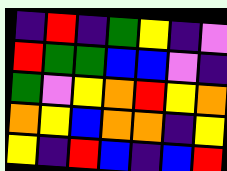[["indigo", "red", "indigo", "green", "yellow", "indigo", "violet"], ["red", "green", "green", "blue", "blue", "violet", "indigo"], ["green", "violet", "yellow", "orange", "red", "yellow", "orange"], ["orange", "yellow", "blue", "orange", "orange", "indigo", "yellow"], ["yellow", "indigo", "red", "blue", "indigo", "blue", "red"]]